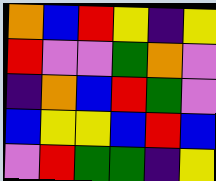[["orange", "blue", "red", "yellow", "indigo", "yellow"], ["red", "violet", "violet", "green", "orange", "violet"], ["indigo", "orange", "blue", "red", "green", "violet"], ["blue", "yellow", "yellow", "blue", "red", "blue"], ["violet", "red", "green", "green", "indigo", "yellow"]]